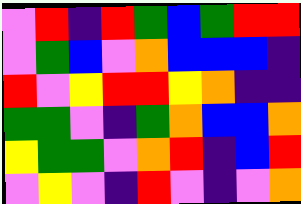[["violet", "red", "indigo", "red", "green", "blue", "green", "red", "red"], ["violet", "green", "blue", "violet", "orange", "blue", "blue", "blue", "indigo"], ["red", "violet", "yellow", "red", "red", "yellow", "orange", "indigo", "indigo"], ["green", "green", "violet", "indigo", "green", "orange", "blue", "blue", "orange"], ["yellow", "green", "green", "violet", "orange", "red", "indigo", "blue", "red"], ["violet", "yellow", "violet", "indigo", "red", "violet", "indigo", "violet", "orange"]]